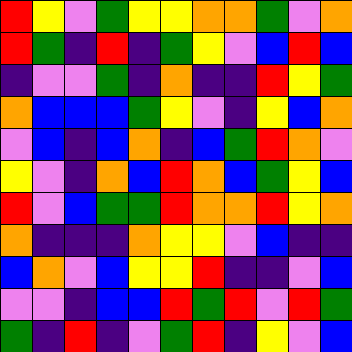[["red", "yellow", "violet", "green", "yellow", "yellow", "orange", "orange", "green", "violet", "orange"], ["red", "green", "indigo", "red", "indigo", "green", "yellow", "violet", "blue", "red", "blue"], ["indigo", "violet", "violet", "green", "indigo", "orange", "indigo", "indigo", "red", "yellow", "green"], ["orange", "blue", "blue", "blue", "green", "yellow", "violet", "indigo", "yellow", "blue", "orange"], ["violet", "blue", "indigo", "blue", "orange", "indigo", "blue", "green", "red", "orange", "violet"], ["yellow", "violet", "indigo", "orange", "blue", "red", "orange", "blue", "green", "yellow", "blue"], ["red", "violet", "blue", "green", "green", "red", "orange", "orange", "red", "yellow", "orange"], ["orange", "indigo", "indigo", "indigo", "orange", "yellow", "yellow", "violet", "blue", "indigo", "indigo"], ["blue", "orange", "violet", "blue", "yellow", "yellow", "red", "indigo", "indigo", "violet", "blue"], ["violet", "violet", "indigo", "blue", "blue", "red", "green", "red", "violet", "red", "green"], ["green", "indigo", "red", "indigo", "violet", "green", "red", "indigo", "yellow", "violet", "blue"]]